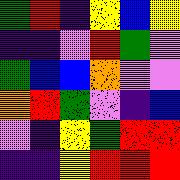[["green", "red", "indigo", "yellow", "blue", "yellow"], ["indigo", "indigo", "violet", "red", "green", "violet"], ["green", "blue", "blue", "orange", "violet", "violet"], ["orange", "red", "green", "violet", "indigo", "blue"], ["violet", "indigo", "yellow", "green", "red", "red"], ["indigo", "indigo", "yellow", "red", "red", "red"]]